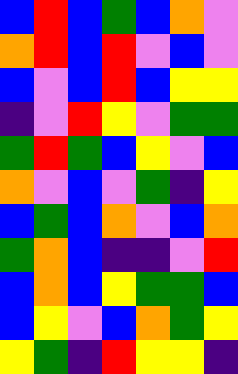[["blue", "red", "blue", "green", "blue", "orange", "violet"], ["orange", "red", "blue", "red", "violet", "blue", "violet"], ["blue", "violet", "blue", "red", "blue", "yellow", "yellow"], ["indigo", "violet", "red", "yellow", "violet", "green", "green"], ["green", "red", "green", "blue", "yellow", "violet", "blue"], ["orange", "violet", "blue", "violet", "green", "indigo", "yellow"], ["blue", "green", "blue", "orange", "violet", "blue", "orange"], ["green", "orange", "blue", "indigo", "indigo", "violet", "red"], ["blue", "orange", "blue", "yellow", "green", "green", "blue"], ["blue", "yellow", "violet", "blue", "orange", "green", "yellow"], ["yellow", "green", "indigo", "red", "yellow", "yellow", "indigo"]]